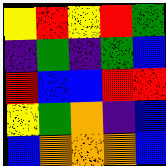[["yellow", "red", "yellow", "red", "green"], ["indigo", "green", "indigo", "green", "blue"], ["red", "blue", "blue", "red", "red"], ["yellow", "green", "orange", "indigo", "blue"], ["blue", "orange", "orange", "orange", "blue"]]